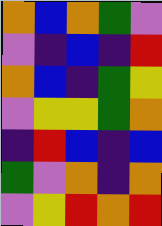[["orange", "blue", "orange", "green", "violet"], ["violet", "indigo", "blue", "indigo", "red"], ["orange", "blue", "indigo", "green", "yellow"], ["violet", "yellow", "yellow", "green", "orange"], ["indigo", "red", "blue", "indigo", "blue"], ["green", "violet", "orange", "indigo", "orange"], ["violet", "yellow", "red", "orange", "red"]]